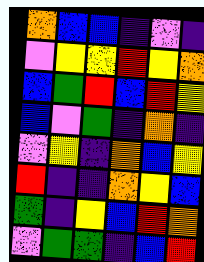[["orange", "blue", "blue", "indigo", "violet", "indigo"], ["violet", "yellow", "yellow", "red", "yellow", "orange"], ["blue", "green", "red", "blue", "red", "yellow"], ["blue", "violet", "green", "indigo", "orange", "indigo"], ["violet", "yellow", "indigo", "orange", "blue", "yellow"], ["red", "indigo", "indigo", "orange", "yellow", "blue"], ["green", "indigo", "yellow", "blue", "red", "orange"], ["violet", "green", "green", "indigo", "blue", "red"]]